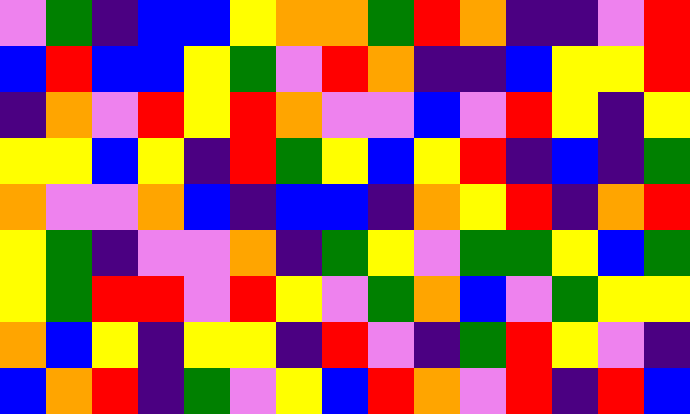[["violet", "green", "indigo", "blue", "blue", "yellow", "orange", "orange", "green", "red", "orange", "indigo", "indigo", "violet", "red"], ["blue", "red", "blue", "blue", "yellow", "green", "violet", "red", "orange", "indigo", "indigo", "blue", "yellow", "yellow", "red"], ["indigo", "orange", "violet", "red", "yellow", "red", "orange", "violet", "violet", "blue", "violet", "red", "yellow", "indigo", "yellow"], ["yellow", "yellow", "blue", "yellow", "indigo", "red", "green", "yellow", "blue", "yellow", "red", "indigo", "blue", "indigo", "green"], ["orange", "violet", "violet", "orange", "blue", "indigo", "blue", "blue", "indigo", "orange", "yellow", "red", "indigo", "orange", "red"], ["yellow", "green", "indigo", "violet", "violet", "orange", "indigo", "green", "yellow", "violet", "green", "green", "yellow", "blue", "green"], ["yellow", "green", "red", "red", "violet", "red", "yellow", "violet", "green", "orange", "blue", "violet", "green", "yellow", "yellow"], ["orange", "blue", "yellow", "indigo", "yellow", "yellow", "indigo", "red", "violet", "indigo", "green", "red", "yellow", "violet", "indigo"], ["blue", "orange", "red", "indigo", "green", "violet", "yellow", "blue", "red", "orange", "violet", "red", "indigo", "red", "blue"]]